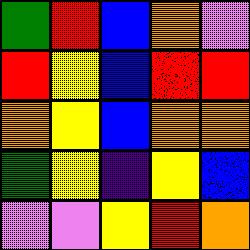[["green", "red", "blue", "orange", "violet"], ["red", "yellow", "blue", "red", "red"], ["orange", "yellow", "blue", "orange", "orange"], ["green", "yellow", "indigo", "yellow", "blue"], ["violet", "violet", "yellow", "red", "orange"]]